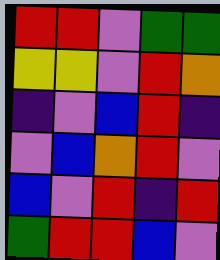[["red", "red", "violet", "green", "green"], ["yellow", "yellow", "violet", "red", "orange"], ["indigo", "violet", "blue", "red", "indigo"], ["violet", "blue", "orange", "red", "violet"], ["blue", "violet", "red", "indigo", "red"], ["green", "red", "red", "blue", "violet"]]